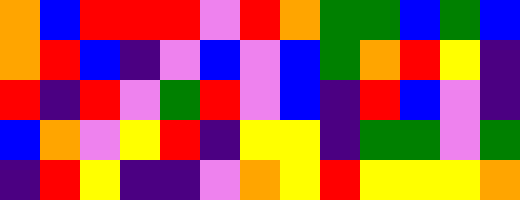[["orange", "blue", "red", "red", "red", "violet", "red", "orange", "green", "green", "blue", "green", "blue"], ["orange", "red", "blue", "indigo", "violet", "blue", "violet", "blue", "green", "orange", "red", "yellow", "indigo"], ["red", "indigo", "red", "violet", "green", "red", "violet", "blue", "indigo", "red", "blue", "violet", "indigo"], ["blue", "orange", "violet", "yellow", "red", "indigo", "yellow", "yellow", "indigo", "green", "green", "violet", "green"], ["indigo", "red", "yellow", "indigo", "indigo", "violet", "orange", "yellow", "red", "yellow", "yellow", "yellow", "orange"]]